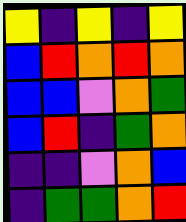[["yellow", "indigo", "yellow", "indigo", "yellow"], ["blue", "red", "orange", "red", "orange"], ["blue", "blue", "violet", "orange", "green"], ["blue", "red", "indigo", "green", "orange"], ["indigo", "indigo", "violet", "orange", "blue"], ["indigo", "green", "green", "orange", "red"]]